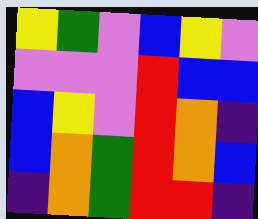[["yellow", "green", "violet", "blue", "yellow", "violet"], ["violet", "violet", "violet", "red", "blue", "blue"], ["blue", "yellow", "violet", "red", "orange", "indigo"], ["blue", "orange", "green", "red", "orange", "blue"], ["indigo", "orange", "green", "red", "red", "indigo"]]